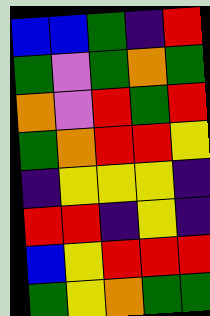[["blue", "blue", "green", "indigo", "red"], ["green", "violet", "green", "orange", "green"], ["orange", "violet", "red", "green", "red"], ["green", "orange", "red", "red", "yellow"], ["indigo", "yellow", "yellow", "yellow", "indigo"], ["red", "red", "indigo", "yellow", "indigo"], ["blue", "yellow", "red", "red", "red"], ["green", "yellow", "orange", "green", "green"]]